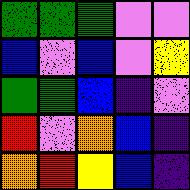[["green", "green", "green", "violet", "violet"], ["blue", "violet", "blue", "violet", "yellow"], ["green", "green", "blue", "indigo", "violet"], ["red", "violet", "orange", "blue", "indigo"], ["orange", "red", "yellow", "blue", "indigo"]]